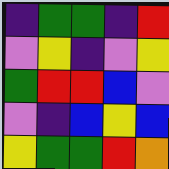[["indigo", "green", "green", "indigo", "red"], ["violet", "yellow", "indigo", "violet", "yellow"], ["green", "red", "red", "blue", "violet"], ["violet", "indigo", "blue", "yellow", "blue"], ["yellow", "green", "green", "red", "orange"]]